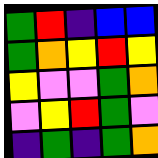[["green", "red", "indigo", "blue", "blue"], ["green", "orange", "yellow", "red", "yellow"], ["yellow", "violet", "violet", "green", "orange"], ["violet", "yellow", "red", "green", "violet"], ["indigo", "green", "indigo", "green", "orange"]]